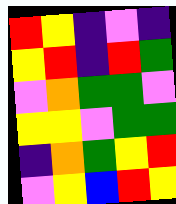[["red", "yellow", "indigo", "violet", "indigo"], ["yellow", "red", "indigo", "red", "green"], ["violet", "orange", "green", "green", "violet"], ["yellow", "yellow", "violet", "green", "green"], ["indigo", "orange", "green", "yellow", "red"], ["violet", "yellow", "blue", "red", "yellow"]]